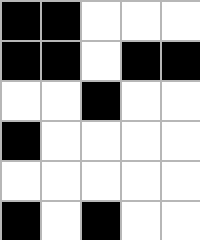[["black", "black", "white", "white", "white"], ["black", "black", "white", "black", "black"], ["white", "white", "black", "white", "white"], ["black", "white", "white", "white", "white"], ["white", "white", "white", "white", "white"], ["black", "white", "black", "white", "white"]]